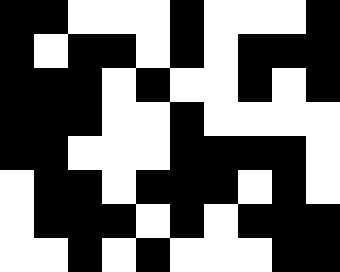[["black", "black", "white", "white", "white", "black", "white", "white", "white", "black"], ["black", "white", "black", "black", "white", "black", "white", "black", "black", "black"], ["black", "black", "black", "white", "black", "white", "white", "black", "white", "black"], ["black", "black", "black", "white", "white", "black", "white", "white", "white", "white"], ["black", "black", "white", "white", "white", "black", "black", "black", "black", "white"], ["white", "black", "black", "white", "black", "black", "black", "white", "black", "white"], ["white", "black", "black", "black", "white", "black", "white", "black", "black", "black"], ["white", "white", "black", "white", "black", "white", "white", "white", "black", "black"]]